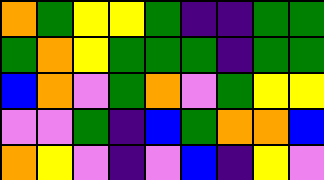[["orange", "green", "yellow", "yellow", "green", "indigo", "indigo", "green", "green"], ["green", "orange", "yellow", "green", "green", "green", "indigo", "green", "green"], ["blue", "orange", "violet", "green", "orange", "violet", "green", "yellow", "yellow"], ["violet", "violet", "green", "indigo", "blue", "green", "orange", "orange", "blue"], ["orange", "yellow", "violet", "indigo", "violet", "blue", "indigo", "yellow", "violet"]]